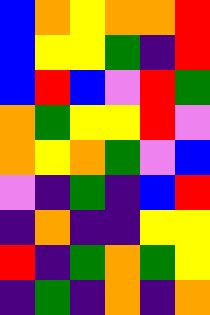[["blue", "orange", "yellow", "orange", "orange", "red"], ["blue", "yellow", "yellow", "green", "indigo", "red"], ["blue", "red", "blue", "violet", "red", "green"], ["orange", "green", "yellow", "yellow", "red", "violet"], ["orange", "yellow", "orange", "green", "violet", "blue"], ["violet", "indigo", "green", "indigo", "blue", "red"], ["indigo", "orange", "indigo", "indigo", "yellow", "yellow"], ["red", "indigo", "green", "orange", "green", "yellow"], ["indigo", "green", "indigo", "orange", "indigo", "orange"]]